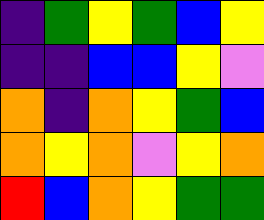[["indigo", "green", "yellow", "green", "blue", "yellow"], ["indigo", "indigo", "blue", "blue", "yellow", "violet"], ["orange", "indigo", "orange", "yellow", "green", "blue"], ["orange", "yellow", "orange", "violet", "yellow", "orange"], ["red", "blue", "orange", "yellow", "green", "green"]]